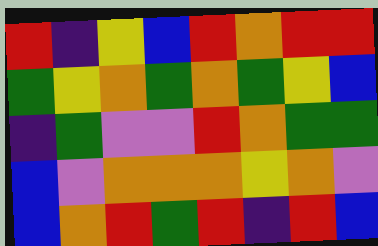[["red", "indigo", "yellow", "blue", "red", "orange", "red", "red"], ["green", "yellow", "orange", "green", "orange", "green", "yellow", "blue"], ["indigo", "green", "violet", "violet", "red", "orange", "green", "green"], ["blue", "violet", "orange", "orange", "orange", "yellow", "orange", "violet"], ["blue", "orange", "red", "green", "red", "indigo", "red", "blue"]]